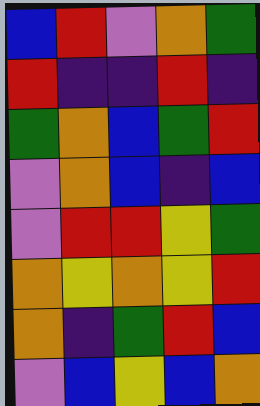[["blue", "red", "violet", "orange", "green"], ["red", "indigo", "indigo", "red", "indigo"], ["green", "orange", "blue", "green", "red"], ["violet", "orange", "blue", "indigo", "blue"], ["violet", "red", "red", "yellow", "green"], ["orange", "yellow", "orange", "yellow", "red"], ["orange", "indigo", "green", "red", "blue"], ["violet", "blue", "yellow", "blue", "orange"]]